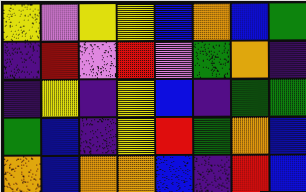[["yellow", "violet", "yellow", "yellow", "blue", "orange", "blue", "green"], ["indigo", "red", "violet", "red", "violet", "green", "orange", "indigo"], ["indigo", "yellow", "indigo", "yellow", "blue", "indigo", "green", "green"], ["green", "blue", "indigo", "yellow", "red", "green", "orange", "blue"], ["orange", "blue", "orange", "orange", "blue", "indigo", "red", "blue"]]